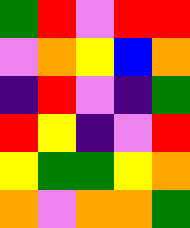[["green", "red", "violet", "red", "red"], ["violet", "orange", "yellow", "blue", "orange"], ["indigo", "red", "violet", "indigo", "green"], ["red", "yellow", "indigo", "violet", "red"], ["yellow", "green", "green", "yellow", "orange"], ["orange", "violet", "orange", "orange", "green"]]